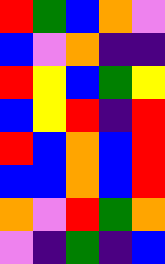[["red", "green", "blue", "orange", "violet"], ["blue", "violet", "orange", "indigo", "indigo"], ["red", "yellow", "blue", "green", "yellow"], ["blue", "yellow", "red", "indigo", "red"], ["red", "blue", "orange", "blue", "red"], ["blue", "blue", "orange", "blue", "red"], ["orange", "violet", "red", "green", "orange"], ["violet", "indigo", "green", "indigo", "blue"]]